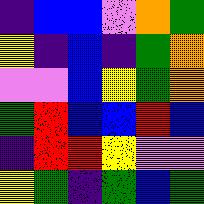[["indigo", "blue", "blue", "violet", "orange", "green"], ["yellow", "indigo", "blue", "indigo", "green", "orange"], ["violet", "violet", "blue", "yellow", "green", "orange"], ["green", "red", "blue", "blue", "red", "blue"], ["indigo", "red", "red", "yellow", "violet", "violet"], ["yellow", "green", "indigo", "green", "blue", "green"]]